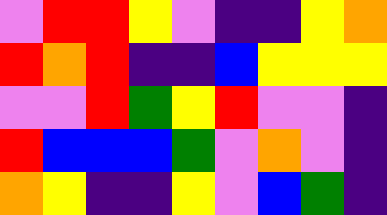[["violet", "red", "red", "yellow", "violet", "indigo", "indigo", "yellow", "orange"], ["red", "orange", "red", "indigo", "indigo", "blue", "yellow", "yellow", "yellow"], ["violet", "violet", "red", "green", "yellow", "red", "violet", "violet", "indigo"], ["red", "blue", "blue", "blue", "green", "violet", "orange", "violet", "indigo"], ["orange", "yellow", "indigo", "indigo", "yellow", "violet", "blue", "green", "indigo"]]